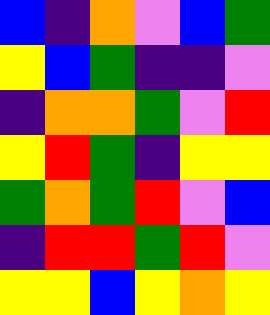[["blue", "indigo", "orange", "violet", "blue", "green"], ["yellow", "blue", "green", "indigo", "indigo", "violet"], ["indigo", "orange", "orange", "green", "violet", "red"], ["yellow", "red", "green", "indigo", "yellow", "yellow"], ["green", "orange", "green", "red", "violet", "blue"], ["indigo", "red", "red", "green", "red", "violet"], ["yellow", "yellow", "blue", "yellow", "orange", "yellow"]]